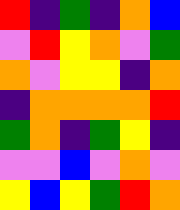[["red", "indigo", "green", "indigo", "orange", "blue"], ["violet", "red", "yellow", "orange", "violet", "green"], ["orange", "violet", "yellow", "yellow", "indigo", "orange"], ["indigo", "orange", "orange", "orange", "orange", "red"], ["green", "orange", "indigo", "green", "yellow", "indigo"], ["violet", "violet", "blue", "violet", "orange", "violet"], ["yellow", "blue", "yellow", "green", "red", "orange"]]